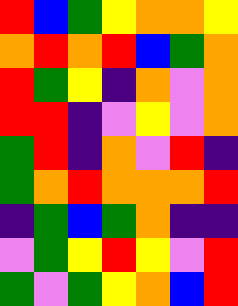[["red", "blue", "green", "yellow", "orange", "orange", "yellow"], ["orange", "red", "orange", "red", "blue", "green", "orange"], ["red", "green", "yellow", "indigo", "orange", "violet", "orange"], ["red", "red", "indigo", "violet", "yellow", "violet", "orange"], ["green", "red", "indigo", "orange", "violet", "red", "indigo"], ["green", "orange", "red", "orange", "orange", "orange", "red"], ["indigo", "green", "blue", "green", "orange", "indigo", "indigo"], ["violet", "green", "yellow", "red", "yellow", "violet", "red"], ["green", "violet", "green", "yellow", "orange", "blue", "red"]]